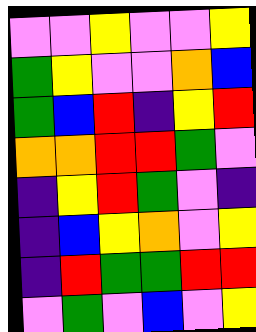[["violet", "violet", "yellow", "violet", "violet", "yellow"], ["green", "yellow", "violet", "violet", "orange", "blue"], ["green", "blue", "red", "indigo", "yellow", "red"], ["orange", "orange", "red", "red", "green", "violet"], ["indigo", "yellow", "red", "green", "violet", "indigo"], ["indigo", "blue", "yellow", "orange", "violet", "yellow"], ["indigo", "red", "green", "green", "red", "red"], ["violet", "green", "violet", "blue", "violet", "yellow"]]